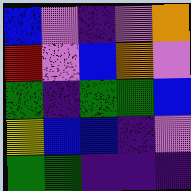[["blue", "violet", "indigo", "violet", "orange"], ["red", "violet", "blue", "orange", "violet"], ["green", "indigo", "green", "green", "blue"], ["yellow", "blue", "blue", "indigo", "violet"], ["green", "green", "indigo", "indigo", "indigo"]]